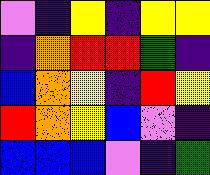[["violet", "indigo", "yellow", "indigo", "yellow", "yellow"], ["indigo", "orange", "red", "red", "green", "indigo"], ["blue", "orange", "yellow", "indigo", "red", "yellow"], ["red", "orange", "yellow", "blue", "violet", "indigo"], ["blue", "blue", "blue", "violet", "indigo", "green"]]